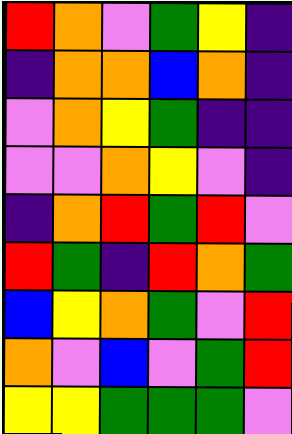[["red", "orange", "violet", "green", "yellow", "indigo"], ["indigo", "orange", "orange", "blue", "orange", "indigo"], ["violet", "orange", "yellow", "green", "indigo", "indigo"], ["violet", "violet", "orange", "yellow", "violet", "indigo"], ["indigo", "orange", "red", "green", "red", "violet"], ["red", "green", "indigo", "red", "orange", "green"], ["blue", "yellow", "orange", "green", "violet", "red"], ["orange", "violet", "blue", "violet", "green", "red"], ["yellow", "yellow", "green", "green", "green", "violet"]]